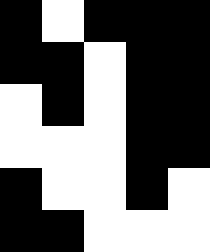[["black", "white", "black", "black", "black"], ["black", "black", "white", "black", "black"], ["white", "black", "white", "black", "black"], ["white", "white", "white", "black", "black"], ["black", "white", "white", "black", "white"], ["black", "black", "white", "white", "white"]]